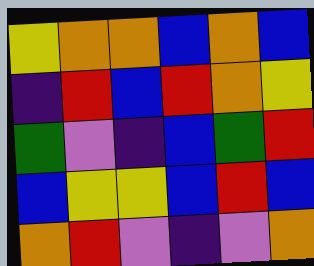[["yellow", "orange", "orange", "blue", "orange", "blue"], ["indigo", "red", "blue", "red", "orange", "yellow"], ["green", "violet", "indigo", "blue", "green", "red"], ["blue", "yellow", "yellow", "blue", "red", "blue"], ["orange", "red", "violet", "indigo", "violet", "orange"]]